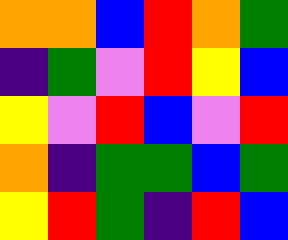[["orange", "orange", "blue", "red", "orange", "green"], ["indigo", "green", "violet", "red", "yellow", "blue"], ["yellow", "violet", "red", "blue", "violet", "red"], ["orange", "indigo", "green", "green", "blue", "green"], ["yellow", "red", "green", "indigo", "red", "blue"]]